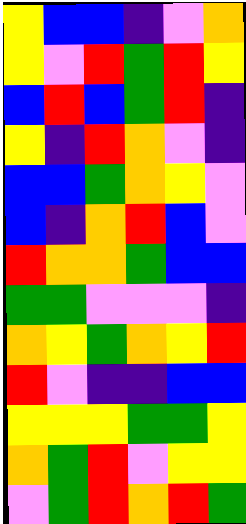[["yellow", "blue", "blue", "indigo", "violet", "orange"], ["yellow", "violet", "red", "green", "red", "yellow"], ["blue", "red", "blue", "green", "red", "indigo"], ["yellow", "indigo", "red", "orange", "violet", "indigo"], ["blue", "blue", "green", "orange", "yellow", "violet"], ["blue", "indigo", "orange", "red", "blue", "violet"], ["red", "orange", "orange", "green", "blue", "blue"], ["green", "green", "violet", "violet", "violet", "indigo"], ["orange", "yellow", "green", "orange", "yellow", "red"], ["red", "violet", "indigo", "indigo", "blue", "blue"], ["yellow", "yellow", "yellow", "green", "green", "yellow"], ["orange", "green", "red", "violet", "yellow", "yellow"], ["violet", "green", "red", "orange", "red", "green"]]